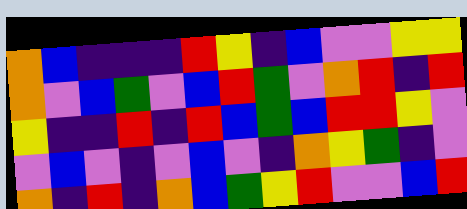[["orange", "blue", "indigo", "indigo", "indigo", "red", "yellow", "indigo", "blue", "violet", "violet", "yellow", "yellow"], ["orange", "violet", "blue", "green", "violet", "blue", "red", "green", "violet", "orange", "red", "indigo", "red"], ["yellow", "indigo", "indigo", "red", "indigo", "red", "blue", "green", "blue", "red", "red", "yellow", "violet"], ["violet", "blue", "violet", "indigo", "violet", "blue", "violet", "indigo", "orange", "yellow", "green", "indigo", "violet"], ["orange", "indigo", "red", "indigo", "orange", "blue", "green", "yellow", "red", "violet", "violet", "blue", "red"]]